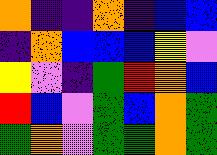[["orange", "indigo", "indigo", "orange", "indigo", "blue", "blue"], ["indigo", "orange", "blue", "blue", "blue", "yellow", "violet"], ["yellow", "violet", "indigo", "green", "red", "orange", "blue"], ["red", "blue", "violet", "green", "blue", "orange", "green"], ["green", "orange", "violet", "green", "green", "orange", "green"]]